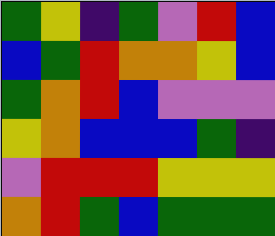[["green", "yellow", "indigo", "green", "violet", "red", "blue"], ["blue", "green", "red", "orange", "orange", "yellow", "blue"], ["green", "orange", "red", "blue", "violet", "violet", "violet"], ["yellow", "orange", "blue", "blue", "blue", "green", "indigo"], ["violet", "red", "red", "red", "yellow", "yellow", "yellow"], ["orange", "red", "green", "blue", "green", "green", "green"]]